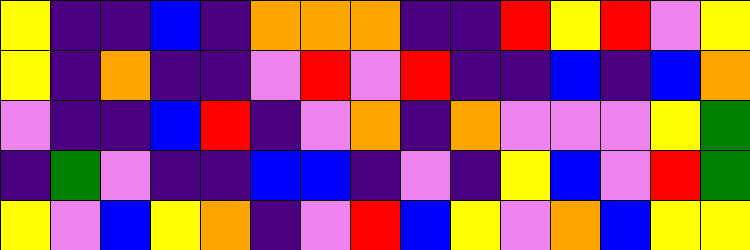[["yellow", "indigo", "indigo", "blue", "indigo", "orange", "orange", "orange", "indigo", "indigo", "red", "yellow", "red", "violet", "yellow"], ["yellow", "indigo", "orange", "indigo", "indigo", "violet", "red", "violet", "red", "indigo", "indigo", "blue", "indigo", "blue", "orange"], ["violet", "indigo", "indigo", "blue", "red", "indigo", "violet", "orange", "indigo", "orange", "violet", "violet", "violet", "yellow", "green"], ["indigo", "green", "violet", "indigo", "indigo", "blue", "blue", "indigo", "violet", "indigo", "yellow", "blue", "violet", "red", "green"], ["yellow", "violet", "blue", "yellow", "orange", "indigo", "violet", "red", "blue", "yellow", "violet", "orange", "blue", "yellow", "yellow"]]